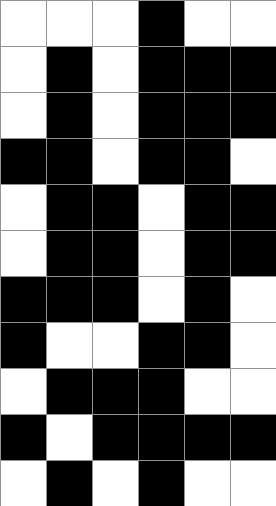[["white", "white", "white", "black", "white", "white"], ["white", "black", "white", "black", "black", "black"], ["white", "black", "white", "black", "black", "black"], ["black", "black", "white", "black", "black", "white"], ["white", "black", "black", "white", "black", "black"], ["white", "black", "black", "white", "black", "black"], ["black", "black", "black", "white", "black", "white"], ["black", "white", "white", "black", "black", "white"], ["white", "black", "black", "black", "white", "white"], ["black", "white", "black", "black", "black", "black"], ["white", "black", "white", "black", "white", "white"]]